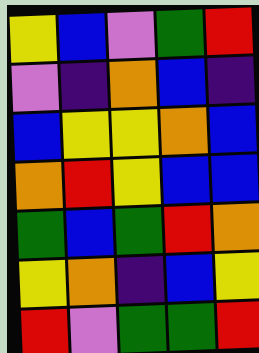[["yellow", "blue", "violet", "green", "red"], ["violet", "indigo", "orange", "blue", "indigo"], ["blue", "yellow", "yellow", "orange", "blue"], ["orange", "red", "yellow", "blue", "blue"], ["green", "blue", "green", "red", "orange"], ["yellow", "orange", "indigo", "blue", "yellow"], ["red", "violet", "green", "green", "red"]]